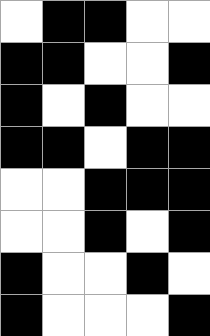[["white", "black", "black", "white", "white"], ["black", "black", "white", "white", "black"], ["black", "white", "black", "white", "white"], ["black", "black", "white", "black", "black"], ["white", "white", "black", "black", "black"], ["white", "white", "black", "white", "black"], ["black", "white", "white", "black", "white"], ["black", "white", "white", "white", "black"]]